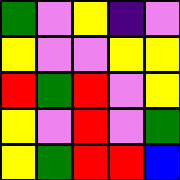[["green", "violet", "yellow", "indigo", "violet"], ["yellow", "violet", "violet", "yellow", "yellow"], ["red", "green", "red", "violet", "yellow"], ["yellow", "violet", "red", "violet", "green"], ["yellow", "green", "red", "red", "blue"]]